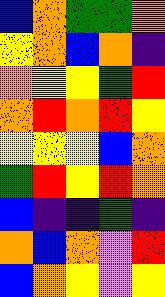[["blue", "orange", "green", "green", "orange"], ["yellow", "orange", "blue", "orange", "indigo"], ["orange", "yellow", "yellow", "green", "red"], ["orange", "red", "orange", "red", "yellow"], ["yellow", "yellow", "yellow", "blue", "orange"], ["green", "red", "yellow", "red", "orange"], ["blue", "indigo", "indigo", "green", "indigo"], ["orange", "blue", "orange", "violet", "red"], ["blue", "orange", "yellow", "violet", "yellow"]]